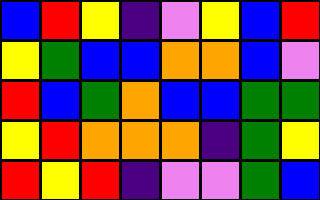[["blue", "red", "yellow", "indigo", "violet", "yellow", "blue", "red"], ["yellow", "green", "blue", "blue", "orange", "orange", "blue", "violet"], ["red", "blue", "green", "orange", "blue", "blue", "green", "green"], ["yellow", "red", "orange", "orange", "orange", "indigo", "green", "yellow"], ["red", "yellow", "red", "indigo", "violet", "violet", "green", "blue"]]